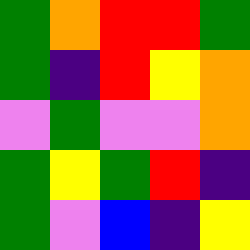[["green", "orange", "red", "red", "green"], ["green", "indigo", "red", "yellow", "orange"], ["violet", "green", "violet", "violet", "orange"], ["green", "yellow", "green", "red", "indigo"], ["green", "violet", "blue", "indigo", "yellow"]]